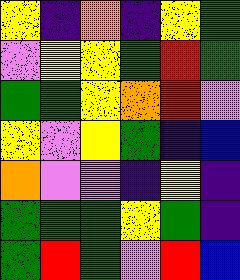[["yellow", "indigo", "orange", "indigo", "yellow", "green"], ["violet", "yellow", "yellow", "green", "red", "green"], ["green", "green", "yellow", "orange", "red", "violet"], ["yellow", "violet", "yellow", "green", "indigo", "blue"], ["orange", "violet", "violet", "indigo", "yellow", "indigo"], ["green", "green", "green", "yellow", "green", "indigo"], ["green", "red", "green", "violet", "red", "blue"]]